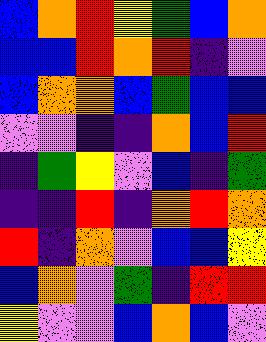[["blue", "orange", "red", "yellow", "green", "blue", "orange"], ["blue", "blue", "red", "orange", "red", "indigo", "violet"], ["blue", "orange", "orange", "blue", "green", "blue", "blue"], ["violet", "violet", "indigo", "indigo", "orange", "blue", "red"], ["indigo", "green", "yellow", "violet", "blue", "indigo", "green"], ["indigo", "indigo", "red", "indigo", "orange", "red", "orange"], ["red", "indigo", "orange", "violet", "blue", "blue", "yellow"], ["blue", "orange", "violet", "green", "indigo", "red", "red"], ["yellow", "violet", "violet", "blue", "orange", "blue", "violet"]]